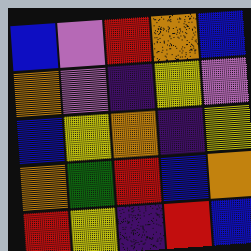[["blue", "violet", "red", "orange", "blue"], ["orange", "violet", "indigo", "yellow", "violet"], ["blue", "yellow", "orange", "indigo", "yellow"], ["orange", "green", "red", "blue", "orange"], ["red", "yellow", "indigo", "red", "blue"]]